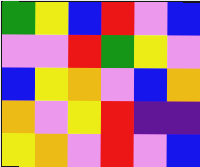[["green", "yellow", "blue", "red", "violet", "blue"], ["violet", "violet", "red", "green", "yellow", "violet"], ["blue", "yellow", "orange", "violet", "blue", "orange"], ["orange", "violet", "yellow", "red", "indigo", "indigo"], ["yellow", "orange", "violet", "red", "violet", "blue"]]